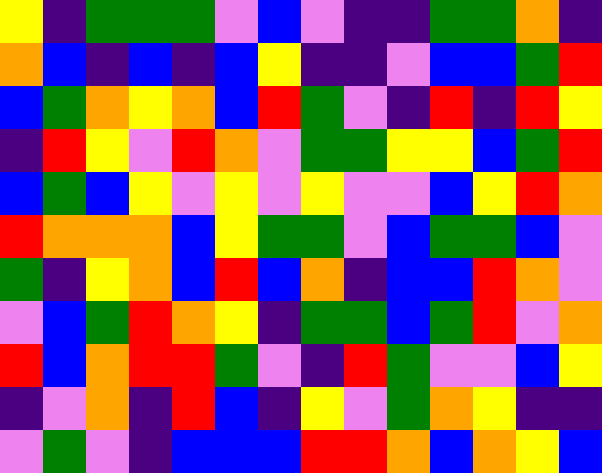[["yellow", "indigo", "green", "green", "green", "violet", "blue", "violet", "indigo", "indigo", "green", "green", "orange", "indigo"], ["orange", "blue", "indigo", "blue", "indigo", "blue", "yellow", "indigo", "indigo", "violet", "blue", "blue", "green", "red"], ["blue", "green", "orange", "yellow", "orange", "blue", "red", "green", "violet", "indigo", "red", "indigo", "red", "yellow"], ["indigo", "red", "yellow", "violet", "red", "orange", "violet", "green", "green", "yellow", "yellow", "blue", "green", "red"], ["blue", "green", "blue", "yellow", "violet", "yellow", "violet", "yellow", "violet", "violet", "blue", "yellow", "red", "orange"], ["red", "orange", "orange", "orange", "blue", "yellow", "green", "green", "violet", "blue", "green", "green", "blue", "violet"], ["green", "indigo", "yellow", "orange", "blue", "red", "blue", "orange", "indigo", "blue", "blue", "red", "orange", "violet"], ["violet", "blue", "green", "red", "orange", "yellow", "indigo", "green", "green", "blue", "green", "red", "violet", "orange"], ["red", "blue", "orange", "red", "red", "green", "violet", "indigo", "red", "green", "violet", "violet", "blue", "yellow"], ["indigo", "violet", "orange", "indigo", "red", "blue", "indigo", "yellow", "violet", "green", "orange", "yellow", "indigo", "indigo"], ["violet", "green", "violet", "indigo", "blue", "blue", "blue", "red", "red", "orange", "blue", "orange", "yellow", "blue"]]